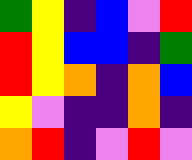[["green", "yellow", "indigo", "blue", "violet", "red"], ["red", "yellow", "blue", "blue", "indigo", "green"], ["red", "yellow", "orange", "indigo", "orange", "blue"], ["yellow", "violet", "indigo", "indigo", "orange", "indigo"], ["orange", "red", "indigo", "violet", "red", "violet"]]